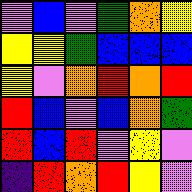[["violet", "blue", "violet", "green", "orange", "yellow"], ["yellow", "yellow", "green", "blue", "blue", "blue"], ["yellow", "violet", "orange", "red", "orange", "red"], ["red", "blue", "violet", "blue", "orange", "green"], ["red", "blue", "red", "violet", "yellow", "violet"], ["indigo", "red", "orange", "red", "yellow", "violet"]]